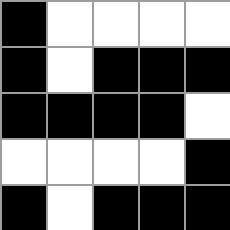[["black", "white", "white", "white", "white"], ["black", "white", "black", "black", "black"], ["black", "black", "black", "black", "white"], ["white", "white", "white", "white", "black"], ["black", "white", "black", "black", "black"]]